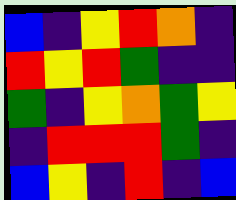[["blue", "indigo", "yellow", "red", "orange", "indigo"], ["red", "yellow", "red", "green", "indigo", "indigo"], ["green", "indigo", "yellow", "orange", "green", "yellow"], ["indigo", "red", "red", "red", "green", "indigo"], ["blue", "yellow", "indigo", "red", "indigo", "blue"]]